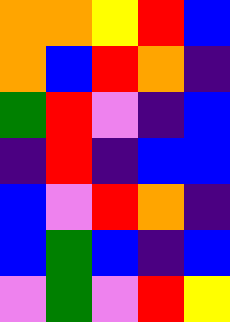[["orange", "orange", "yellow", "red", "blue"], ["orange", "blue", "red", "orange", "indigo"], ["green", "red", "violet", "indigo", "blue"], ["indigo", "red", "indigo", "blue", "blue"], ["blue", "violet", "red", "orange", "indigo"], ["blue", "green", "blue", "indigo", "blue"], ["violet", "green", "violet", "red", "yellow"]]